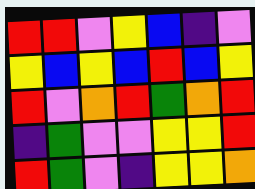[["red", "red", "violet", "yellow", "blue", "indigo", "violet"], ["yellow", "blue", "yellow", "blue", "red", "blue", "yellow"], ["red", "violet", "orange", "red", "green", "orange", "red"], ["indigo", "green", "violet", "violet", "yellow", "yellow", "red"], ["red", "green", "violet", "indigo", "yellow", "yellow", "orange"]]